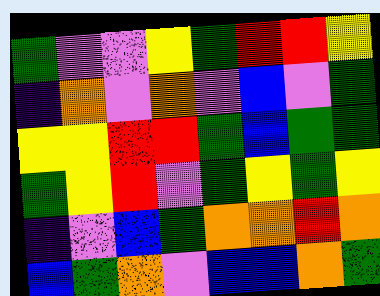[["green", "violet", "violet", "yellow", "green", "red", "red", "yellow"], ["indigo", "orange", "violet", "orange", "violet", "blue", "violet", "green"], ["yellow", "yellow", "red", "red", "green", "blue", "green", "green"], ["green", "yellow", "red", "violet", "green", "yellow", "green", "yellow"], ["indigo", "violet", "blue", "green", "orange", "orange", "red", "orange"], ["blue", "green", "orange", "violet", "blue", "blue", "orange", "green"]]